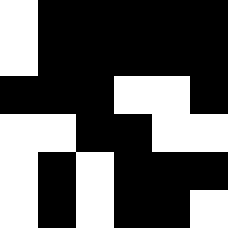[["white", "black", "black", "black", "black", "black"], ["white", "black", "black", "black", "black", "black"], ["black", "black", "black", "white", "white", "black"], ["white", "white", "black", "black", "white", "white"], ["white", "black", "white", "black", "black", "black"], ["white", "black", "white", "black", "black", "white"]]